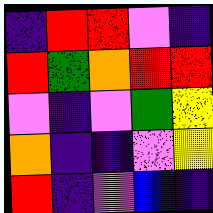[["indigo", "red", "red", "violet", "indigo"], ["red", "green", "orange", "red", "red"], ["violet", "indigo", "violet", "green", "yellow"], ["orange", "indigo", "indigo", "violet", "yellow"], ["red", "indigo", "violet", "blue", "indigo"]]